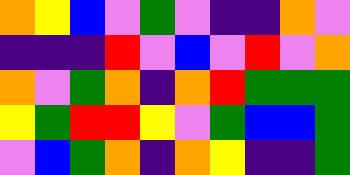[["orange", "yellow", "blue", "violet", "green", "violet", "indigo", "indigo", "orange", "violet"], ["indigo", "indigo", "indigo", "red", "violet", "blue", "violet", "red", "violet", "orange"], ["orange", "violet", "green", "orange", "indigo", "orange", "red", "green", "green", "green"], ["yellow", "green", "red", "red", "yellow", "violet", "green", "blue", "blue", "green"], ["violet", "blue", "green", "orange", "indigo", "orange", "yellow", "indigo", "indigo", "green"]]